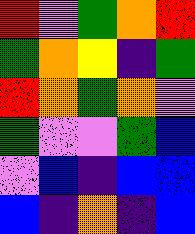[["red", "violet", "green", "orange", "red"], ["green", "orange", "yellow", "indigo", "green"], ["red", "orange", "green", "orange", "violet"], ["green", "violet", "violet", "green", "blue"], ["violet", "blue", "indigo", "blue", "blue"], ["blue", "indigo", "orange", "indigo", "blue"]]